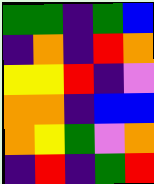[["green", "green", "indigo", "green", "blue"], ["indigo", "orange", "indigo", "red", "orange"], ["yellow", "yellow", "red", "indigo", "violet"], ["orange", "orange", "indigo", "blue", "blue"], ["orange", "yellow", "green", "violet", "orange"], ["indigo", "red", "indigo", "green", "red"]]